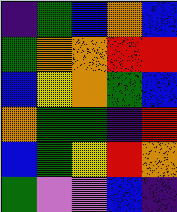[["indigo", "green", "blue", "orange", "blue"], ["green", "orange", "orange", "red", "red"], ["blue", "yellow", "orange", "green", "blue"], ["orange", "green", "green", "indigo", "red"], ["blue", "green", "yellow", "red", "orange"], ["green", "violet", "violet", "blue", "indigo"]]